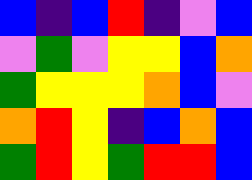[["blue", "indigo", "blue", "red", "indigo", "violet", "blue"], ["violet", "green", "violet", "yellow", "yellow", "blue", "orange"], ["green", "yellow", "yellow", "yellow", "orange", "blue", "violet"], ["orange", "red", "yellow", "indigo", "blue", "orange", "blue"], ["green", "red", "yellow", "green", "red", "red", "blue"]]